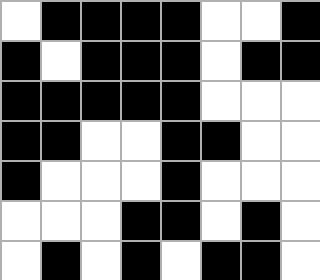[["white", "black", "black", "black", "black", "white", "white", "black"], ["black", "white", "black", "black", "black", "white", "black", "black"], ["black", "black", "black", "black", "black", "white", "white", "white"], ["black", "black", "white", "white", "black", "black", "white", "white"], ["black", "white", "white", "white", "black", "white", "white", "white"], ["white", "white", "white", "black", "black", "white", "black", "white"], ["white", "black", "white", "black", "white", "black", "black", "white"]]